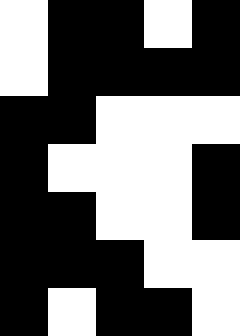[["white", "black", "black", "white", "black"], ["white", "black", "black", "black", "black"], ["black", "black", "white", "white", "white"], ["black", "white", "white", "white", "black"], ["black", "black", "white", "white", "black"], ["black", "black", "black", "white", "white"], ["black", "white", "black", "black", "white"]]